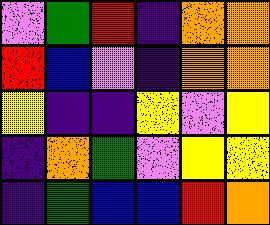[["violet", "green", "red", "indigo", "orange", "orange"], ["red", "blue", "violet", "indigo", "orange", "orange"], ["yellow", "indigo", "indigo", "yellow", "violet", "yellow"], ["indigo", "orange", "green", "violet", "yellow", "yellow"], ["indigo", "green", "blue", "blue", "red", "orange"]]